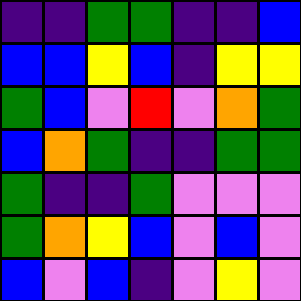[["indigo", "indigo", "green", "green", "indigo", "indigo", "blue"], ["blue", "blue", "yellow", "blue", "indigo", "yellow", "yellow"], ["green", "blue", "violet", "red", "violet", "orange", "green"], ["blue", "orange", "green", "indigo", "indigo", "green", "green"], ["green", "indigo", "indigo", "green", "violet", "violet", "violet"], ["green", "orange", "yellow", "blue", "violet", "blue", "violet"], ["blue", "violet", "blue", "indigo", "violet", "yellow", "violet"]]